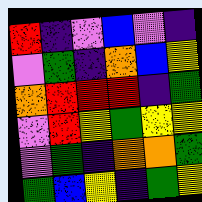[["red", "indigo", "violet", "blue", "violet", "indigo"], ["violet", "green", "indigo", "orange", "blue", "yellow"], ["orange", "red", "red", "red", "indigo", "green"], ["violet", "red", "yellow", "green", "yellow", "yellow"], ["violet", "green", "indigo", "orange", "orange", "green"], ["green", "blue", "yellow", "indigo", "green", "yellow"]]